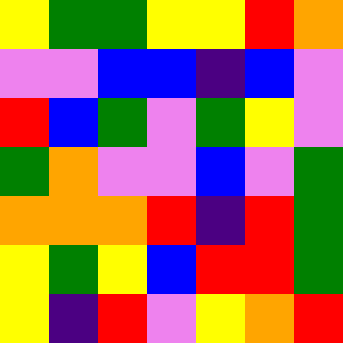[["yellow", "green", "green", "yellow", "yellow", "red", "orange"], ["violet", "violet", "blue", "blue", "indigo", "blue", "violet"], ["red", "blue", "green", "violet", "green", "yellow", "violet"], ["green", "orange", "violet", "violet", "blue", "violet", "green"], ["orange", "orange", "orange", "red", "indigo", "red", "green"], ["yellow", "green", "yellow", "blue", "red", "red", "green"], ["yellow", "indigo", "red", "violet", "yellow", "orange", "red"]]